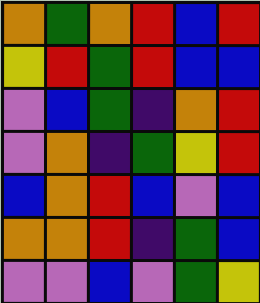[["orange", "green", "orange", "red", "blue", "red"], ["yellow", "red", "green", "red", "blue", "blue"], ["violet", "blue", "green", "indigo", "orange", "red"], ["violet", "orange", "indigo", "green", "yellow", "red"], ["blue", "orange", "red", "blue", "violet", "blue"], ["orange", "orange", "red", "indigo", "green", "blue"], ["violet", "violet", "blue", "violet", "green", "yellow"]]